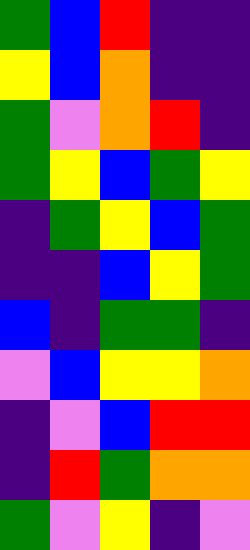[["green", "blue", "red", "indigo", "indigo"], ["yellow", "blue", "orange", "indigo", "indigo"], ["green", "violet", "orange", "red", "indigo"], ["green", "yellow", "blue", "green", "yellow"], ["indigo", "green", "yellow", "blue", "green"], ["indigo", "indigo", "blue", "yellow", "green"], ["blue", "indigo", "green", "green", "indigo"], ["violet", "blue", "yellow", "yellow", "orange"], ["indigo", "violet", "blue", "red", "red"], ["indigo", "red", "green", "orange", "orange"], ["green", "violet", "yellow", "indigo", "violet"]]